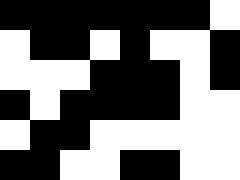[["black", "black", "black", "black", "black", "black", "black", "white"], ["white", "black", "black", "white", "black", "white", "white", "black"], ["white", "white", "white", "black", "black", "black", "white", "black"], ["black", "white", "black", "black", "black", "black", "white", "white"], ["white", "black", "black", "white", "white", "white", "white", "white"], ["black", "black", "white", "white", "black", "black", "white", "white"]]